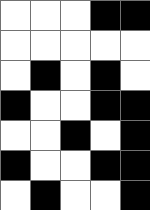[["white", "white", "white", "black", "black"], ["white", "white", "white", "white", "white"], ["white", "black", "white", "black", "white"], ["black", "white", "white", "black", "black"], ["white", "white", "black", "white", "black"], ["black", "white", "white", "black", "black"], ["white", "black", "white", "white", "black"]]